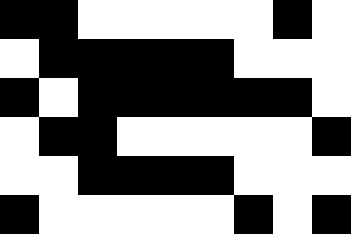[["black", "black", "white", "white", "white", "white", "white", "black", "white"], ["white", "black", "black", "black", "black", "black", "white", "white", "white"], ["black", "white", "black", "black", "black", "black", "black", "black", "white"], ["white", "black", "black", "white", "white", "white", "white", "white", "black"], ["white", "white", "black", "black", "black", "black", "white", "white", "white"], ["black", "white", "white", "white", "white", "white", "black", "white", "black"]]